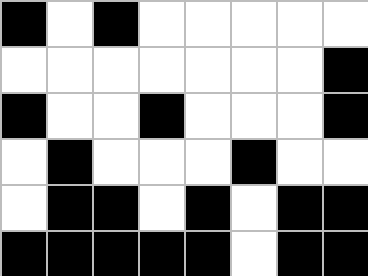[["black", "white", "black", "white", "white", "white", "white", "white"], ["white", "white", "white", "white", "white", "white", "white", "black"], ["black", "white", "white", "black", "white", "white", "white", "black"], ["white", "black", "white", "white", "white", "black", "white", "white"], ["white", "black", "black", "white", "black", "white", "black", "black"], ["black", "black", "black", "black", "black", "white", "black", "black"]]